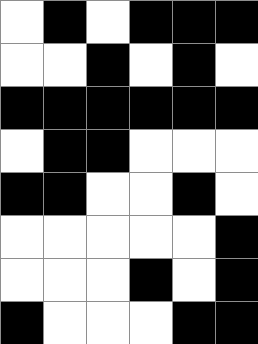[["white", "black", "white", "black", "black", "black"], ["white", "white", "black", "white", "black", "white"], ["black", "black", "black", "black", "black", "black"], ["white", "black", "black", "white", "white", "white"], ["black", "black", "white", "white", "black", "white"], ["white", "white", "white", "white", "white", "black"], ["white", "white", "white", "black", "white", "black"], ["black", "white", "white", "white", "black", "black"]]